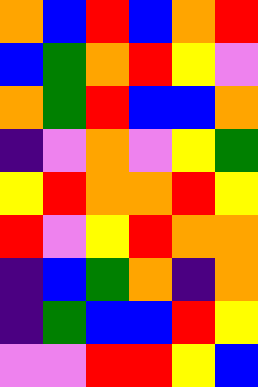[["orange", "blue", "red", "blue", "orange", "red"], ["blue", "green", "orange", "red", "yellow", "violet"], ["orange", "green", "red", "blue", "blue", "orange"], ["indigo", "violet", "orange", "violet", "yellow", "green"], ["yellow", "red", "orange", "orange", "red", "yellow"], ["red", "violet", "yellow", "red", "orange", "orange"], ["indigo", "blue", "green", "orange", "indigo", "orange"], ["indigo", "green", "blue", "blue", "red", "yellow"], ["violet", "violet", "red", "red", "yellow", "blue"]]